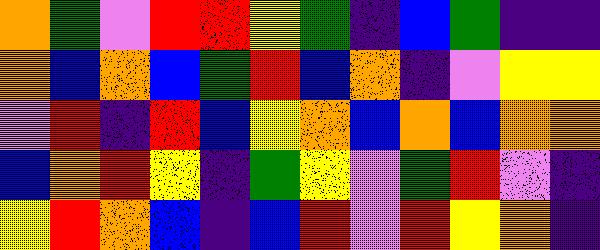[["orange", "green", "violet", "red", "red", "yellow", "green", "indigo", "blue", "green", "indigo", "indigo"], ["orange", "blue", "orange", "blue", "green", "red", "blue", "orange", "indigo", "violet", "yellow", "yellow"], ["violet", "red", "indigo", "red", "blue", "yellow", "orange", "blue", "orange", "blue", "orange", "orange"], ["blue", "orange", "red", "yellow", "indigo", "green", "yellow", "violet", "green", "red", "violet", "indigo"], ["yellow", "red", "orange", "blue", "indigo", "blue", "red", "violet", "red", "yellow", "orange", "indigo"]]